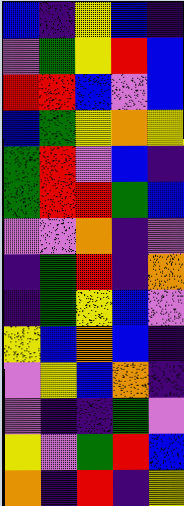[["blue", "indigo", "yellow", "blue", "indigo"], ["violet", "green", "yellow", "red", "blue"], ["red", "red", "blue", "violet", "blue"], ["blue", "green", "yellow", "orange", "yellow"], ["green", "red", "violet", "blue", "indigo"], ["green", "red", "red", "green", "blue"], ["violet", "violet", "orange", "indigo", "violet"], ["indigo", "green", "red", "indigo", "orange"], ["indigo", "green", "yellow", "blue", "violet"], ["yellow", "blue", "orange", "blue", "indigo"], ["violet", "yellow", "blue", "orange", "indigo"], ["violet", "indigo", "indigo", "green", "violet"], ["yellow", "violet", "green", "red", "blue"], ["orange", "indigo", "red", "indigo", "yellow"]]